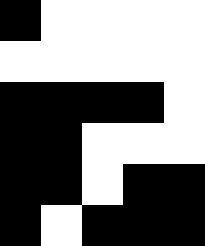[["black", "white", "white", "white", "white"], ["white", "white", "white", "white", "white"], ["black", "black", "black", "black", "white"], ["black", "black", "white", "white", "white"], ["black", "black", "white", "black", "black"], ["black", "white", "black", "black", "black"]]